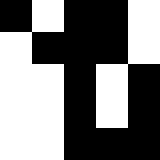[["black", "white", "black", "black", "white"], ["white", "black", "black", "black", "white"], ["white", "white", "black", "white", "black"], ["white", "white", "black", "white", "black"], ["white", "white", "black", "black", "black"]]